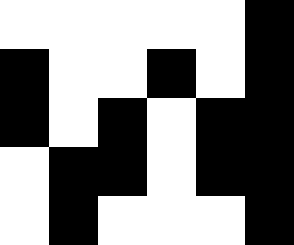[["white", "white", "white", "white", "white", "black"], ["black", "white", "white", "black", "white", "black"], ["black", "white", "black", "white", "black", "black"], ["white", "black", "black", "white", "black", "black"], ["white", "black", "white", "white", "white", "black"]]